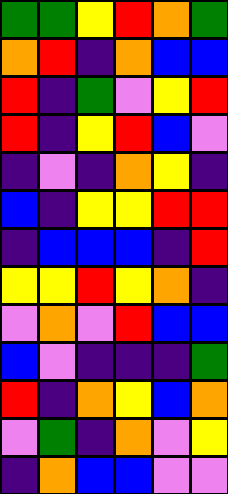[["green", "green", "yellow", "red", "orange", "green"], ["orange", "red", "indigo", "orange", "blue", "blue"], ["red", "indigo", "green", "violet", "yellow", "red"], ["red", "indigo", "yellow", "red", "blue", "violet"], ["indigo", "violet", "indigo", "orange", "yellow", "indigo"], ["blue", "indigo", "yellow", "yellow", "red", "red"], ["indigo", "blue", "blue", "blue", "indigo", "red"], ["yellow", "yellow", "red", "yellow", "orange", "indigo"], ["violet", "orange", "violet", "red", "blue", "blue"], ["blue", "violet", "indigo", "indigo", "indigo", "green"], ["red", "indigo", "orange", "yellow", "blue", "orange"], ["violet", "green", "indigo", "orange", "violet", "yellow"], ["indigo", "orange", "blue", "blue", "violet", "violet"]]